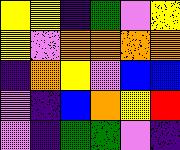[["yellow", "yellow", "indigo", "green", "violet", "yellow"], ["yellow", "violet", "orange", "orange", "orange", "orange"], ["indigo", "orange", "yellow", "violet", "blue", "blue"], ["violet", "indigo", "blue", "orange", "yellow", "red"], ["violet", "indigo", "green", "green", "violet", "indigo"]]